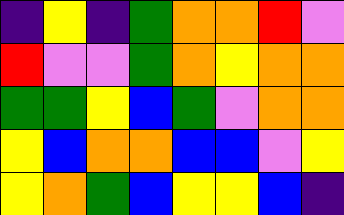[["indigo", "yellow", "indigo", "green", "orange", "orange", "red", "violet"], ["red", "violet", "violet", "green", "orange", "yellow", "orange", "orange"], ["green", "green", "yellow", "blue", "green", "violet", "orange", "orange"], ["yellow", "blue", "orange", "orange", "blue", "blue", "violet", "yellow"], ["yellow", "orange", "green", "blue", "yellow", "yellow", "blue", "indigo"]]